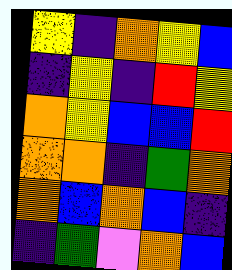[["yellow", "indigo", "orange", "yellow", "blue"], ["indigo", "yellow", "indigo", "red", "yellow"], ["orange", "yellow", "blue", "blue", "red"], ["orange", "orange", "indigo", "green", "orange"], ["orange", "blue", "orange", "blue", "indigo"], ["indigo", "green", "violet", "orange", "blue"]]